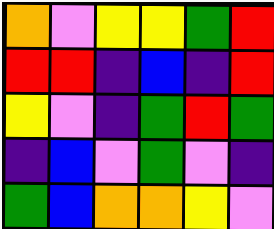[["orange", "violet", "yellow", "yellow", "green", "red"], ["red", "red", "indigo", "blue", "indigo", "red"], ["yellow", "violet", "indigo", "green", "red", "green"], ["indigo", "blue", "violet", "green", "violet", "indigo"], ["green", "blue", "orange", "orange", "yellow", "violet"]]